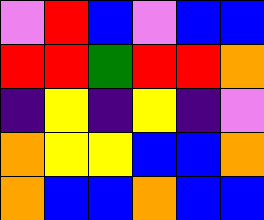[["violet", "red", "blue", "violet", "blue", "blue"], ["red", "red", "green", "red", "red", "orange"], ["indigo", "yellow", "indigo", "yellow", "indigo", "violet"], ["orange", "yellow", "yellow", "blue", "blue", "orange"], ["orange", "blue", "blue", "orange", "blue", "blue"]]